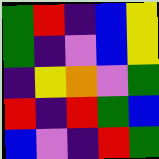[["green", "red", "indigo", "blue", "yellow"], ["green", "indigo", "violet", "blue", "yellow"], ["indigo", "yellow", "orange", "violet", "green"], ["red", "indigo", "red", "green", "blue"], ["blue", "violet", "indigo", "red", "green"]]